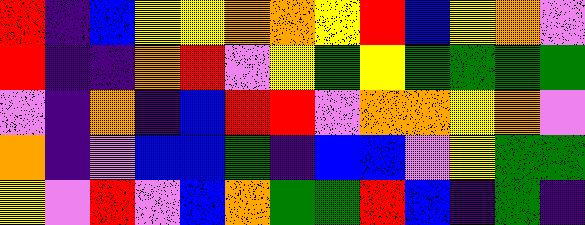[["red", "indigo", "blue", "yellow", "yellow", "orange", "orange", "yellow", "red", "blue", "yellow", "orange", "violet"], ["red", "indigo", "indigo", "orange", "red", "violet", "yellow", "green", "yellow", "green", "green", "green", "green"], ["violet", "indigo", "orange", "indigo", "blue", "red", "red", "violet", "orange", "orange", "yellow", "orange", "violet"], ["orange", "indigo", "violet", "blue", "blue", "green", "indigo", "blue", "blue", "violet", "yellow", "green", "green"], ["yellow", "violet", "red", "violet", "blue", "orange", "green", "green", "red", "blue", "indigo", "green", "indigo"]]